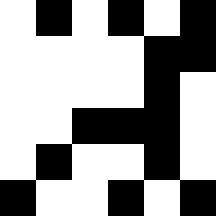[["white", "black", "white", "black", "white", "black"], ["white", "white", "white", "white", "black", "black"], ["white", "white", "white", "white", "black", "white"], ["white", "white", "black", "black", "black", "white"], ["white", "black", "white", "white", "black", "white"], ["black", "white", "white", "black", "white", "black"]]